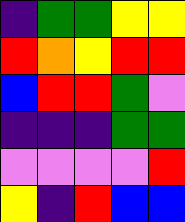[["indigo", "green", "green", "yellow", "yellow"], ["red", "orange", "yellow", "red", "red"], ["blue", "red", "red", "green", "violet"], ["indigo", "indigo", "indigo", "green", "green"], ["violet", "violet", "violet", "violet", "red"], ["yellow", "indigo", "red", "blue", "blue"]]